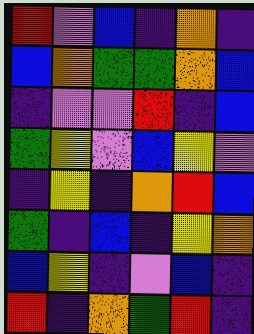[["red", "violet", "blue", "indigo", "orange", "indigo"], ["blue", "orange", "green", "green", "orange", "blue"], ["indigo", "violet", "violet", "red", "indigo", "blue"], ["green", "yellow", "violet", "blue", "yellow", "violet"], ["indigo", "yellow", "indigo", "orange", "red", "blue"], ["green", "indigo", "blue", "indigo", "yellow", "orange"], ["blue", "yellow", "indigo", "violet", "blue", "indigo"], ["red", "indigo", "orange", "green", "red", "indigo"]]